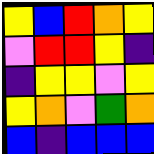[["yellow", "blue", "red", "orange", "yellow"], ["violet", "red", "red", "yellow", "indigo"], ["indigo", "yellow", "yellow", "violet", "yellow"], ["yellow", "orange", "violet", "green", "orange"], ["blue", "indigo", "blue", "blue", "blue"]]